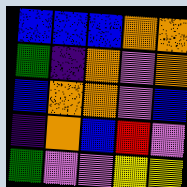[["blue", "blue", "blue", "orange", "orange"], ["green", "indigo", "orange", "violet", "orange"], ["blue", "orange", "orange", "violet", "blue"], ["indigo", "orange", "blue", "red", "violet"], ["green", "violet", "violet", "yellow", "yellow"]]